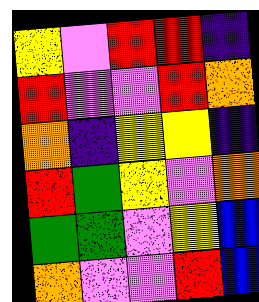[["yellow", "violet", "red", "red", "indigo"], ["red", "violet", "violet", "red", "orange"], ["orange", "indigo", "yellow", "yellow", "indigo"], ["red", "green", "yellow", "violet", "orange"], ["green", "green", "violet", "yellow", "blue"], ["orange", "violet", "violet", "red", "blue"]]